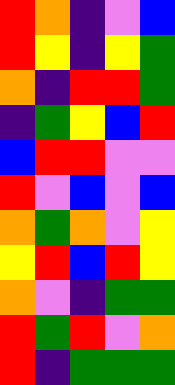[["red", "orange", "indigo", "violet", "blue"], ["red", "yellow", "indigo", "yellow", "green"], ["orange", "indigo", "red", "red", "green"], ["indigo", "green", "yellow", "blue", "red"], ["blue", "red", "red", "violet", "violet"], ["red", "violet", "blue", "violet", "blue"], ["orange", "green", "orange", "violet", "yellow"], ["yellow", "red", "blue", "red", "yellow"], ["orange", "violet", "indigo", "green", "green"], ["red", "green", "red", "violet", "orange"], ["red", "indigo", "green", "green", "green"]]